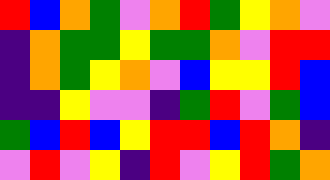[["red", "blue", "orange", "green", "violet", "orange", "red", "green", "yellow", "orange", "violet"], ["indigo", "orange", "green", "green", "yellow", "green", "green", "orange", "violet", "red", "red"], ["indigo", "orange", "green", "yellow", "orange", "violet", "blue", "yellow", "yellow", "red", "blue"], ["indigo", "indigo", "yellow", "violet", "violet", "indigo", "green", "red", "violet", "green", "blue"], ["green", "blue", "red", "blue", "yellow", "red", "red", "blue", "red", "orange", "indigo"], ["violet", "red", "violet", "yellow", "indigo", "red", "violet", "yellow", "red", "green", "orange"]]